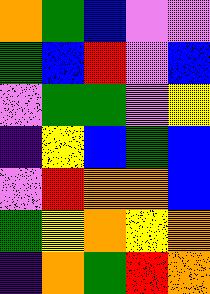[["orange", "green", "blue", "violet", "violet"], ["green", "blue", "red", "violet", "blue"], ["violet", "green", "green", "violet", "yellow"], ["indigo", "yellow", "blue", "green", "blue"], ["violet", "red", "orange", "orange", "blue"], ["green", "yellow", "orange", "yellow", "orange"], ["indigo", "orange", "green", "red", "orange"]]